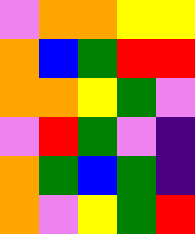[["violet", "orange", "orange", "yellow", "yellow"], ["orange", "blue", "green", "red", "red"], ["orange", "orange", "yellow", "green", "violet"], ["violet", "red", "green", "violet", "indigo"], ["orange", "green", "blue", "green", "indigo"], ["orange", "violet", "yellow", "green", "red"]]